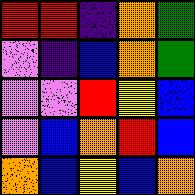[["red", "red", "indigo", "orange", "green"], ["violet", "indigo", "blue", "orange", "green"], ["violet", "violet", "red", "yellow", "blue"], ["violet", "blue", "orange", "red", "blue"], ["orange", "blue", "yellow", "blue", "orange"]]